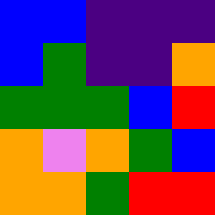[["blue", "blue", "indigo", "indigo", "indigo"], ["blue", "green", "indigo", "indigo", "orange"], ["green", "green", "green", "blue", "red"], ["orange", "violet", "orange", "green", "blue"], ["orange", "orange", "green", "red", "red"]]